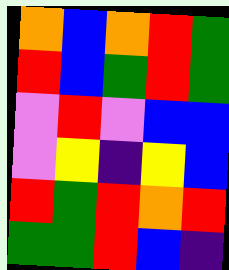[["orange", "blue", "orange", "red", "green"], ["red", "blue", "green", "red", "green"], ["violet", "red", "violet", "blue", "blue"], ["violet", "yellow", "indigo", "yellow", "blue"], ["red", "green", "red", "orange", "red"], ["green", "green", "red", "blue", "indigo"]]